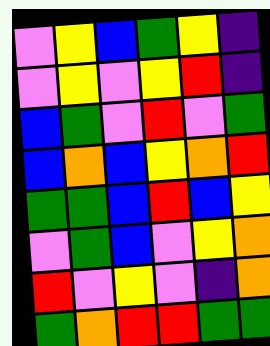[["violet", "yellow", "blue", "green", "yellow", "indigo"], ["violet", "yellow", "violet", "yellow", "red", "indigo"], ["blue", "green", "violet", "red", "violet", "green"], ["blue", "orange", "blue", "yellow", "orange", "red"], ["green", "green", "blue", "red", "blue", "yellow"], ["violet", "green", "blue", "violet", "yellow", "orange"], ["red", "violet", "yellow", "violet", "indigo", "orange"], ["green", "orange", "red", "red", "green", "green"]]